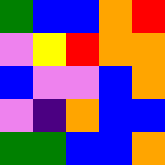[["green", "blue", "blue", "orange", "red"], ["violet", "yellow", "red", "orange", "orange"], ["blue", "violet", "violet", "blue", "orange"], ["violet", "indigo", "orange", "blue", "blue"], ["green", "green", "blue", "blue", "orange"]]